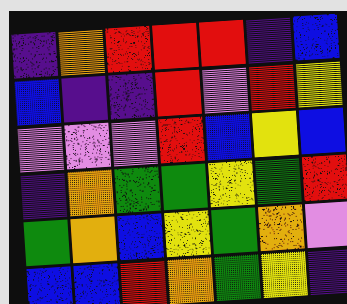[["indigo", "orange", "red", "red", "red", "indigo", "blue"], ["blue", "indigo", "indigo", "red", "violet", "red", "yellow"], ["violet", "violet", "violet", "red", "blue", "yellow", "blue"], ["indigo", "orange", "green", "green", "yellow", "green", "red"], ["green", "orange", "blue", "yellow", "green", "orange", "violet"], ["blue", "blue", "red", "orange", "green", "yellow", "indigo"]]